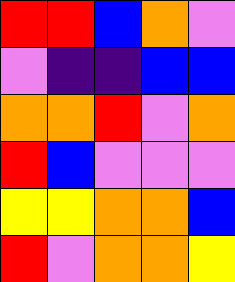[["red", "red", "blue", "orange", "violet"], ["violet", "indigo", "indigo", "blue", "blue"], ["orange", "orange", "red", "violet", "orange"], ["red", "blue", "violet", "violet", "violet"], ["yellow", "yellow", "orange", "orange", "blue"], ["red", "violet", "orange", "orange", "yellow"]]